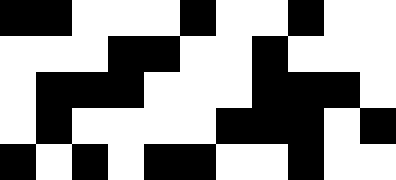[["black", "black", "white", "white", "white", "black", "white", "white", "black", "white", "white"], ["white", "white", "white", "black", "black", "white", "white", "black", "white", "white", "white"], ["white", "black", "black", "black", "white", "white", "white", "black", "black", "black", "white"], ["white", "black", "white", "white", "white", "white", "black", "black", "black", "white", "black"], ["black", "white", "black", "white", "black", "black", "white", "white", "black", "white", "white"]]